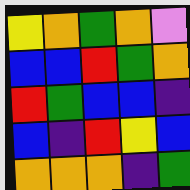[["yellow", "orange", "green", "orange", "violet"], ["blue", "blue", "red", "green", "orange"], ["red", "green", "blue", "blue", "indigo"], ["blue", "indigo", "red", "yellow", "blue"], ["orange", "orange", "orange", "indigo", "green"]]